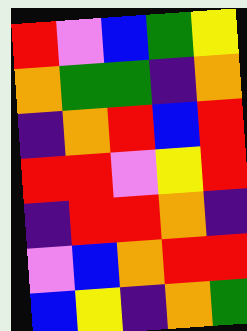[["red", "violet", "blue", "green", "yellow"], ["orange", "green", "green", "indigo", "orange"], ["indigo", "orange", "red", "blue", "red"], ["red", "red", "violet", "yellow", "red"], ["indigo", "red", "red", "orange", "indigo"], ["violet", "blue", "orange", "red", "red"], ["blue", "yellow", "indigo", "orange", "green"]]